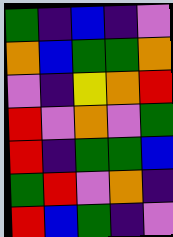[["green", "indigo", "blue", "indigo", "violet"], ["orange", "blue", "green", "green", "orange"], ["violet", "indigo", "yellow", "orange", "red"], ["red", "violet", "orange", "violet", "green"], ["red", "indigo", "green", "green", "blue"], ["green", "red", "violet", "orange", "indigo"], ["red", "blue", "green", "indigo", "violet"]]